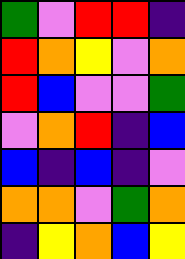[["green", "violet", "red", "red", "indigo"], ["red", "orange", "yellow", "violet", "orange"], ["red", "blue", "violet", "violet", "green"], ["violet", "orange", "red", "indigo", "blue"], ["blue", "indigo", "blue", "indigo", "violet"], ["orange", "orange", "violet", "green", "orange"], ["indigo", "yellow", "orange", "blue", "yellow"]]